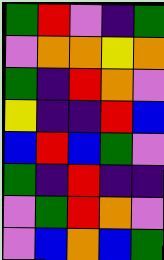[["green", "red", "violet", "indigo", "green"], ["violet", "orange", "orange", "yellow", "orange"], ["green", "indigo", "red", "orange", "violet"], ["yellow", "indigo", "indigo", "red", "blue"], ["blue", "red", "blue", "green", "violet"], ["green", "indigo", "red", "indigo", "indigo"], ["violet", "green", "red", "orange", "violet"], ["violet", "blue", "orange", "blue", "green"]]